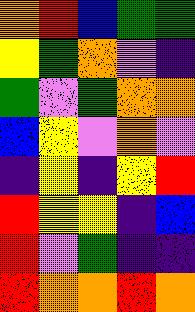[["orange", "red", "blue", "green", "green"], ["yellow", "green", "orange", "violet", "indigo"], ["green", "violet", "green", "orange", "orange"], ["blue", "yellow", "violet", "orange", "violet"], ["indigo", "yellow", "indigo", "yellow", "red"], ["red", "yellow", "yellow", "indigo", "blue"], ["red", "violet", "green", "indigo", "indigo"], ["red", "orange", "orange", "red", "orange"]]